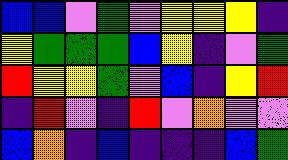[["blue", "blue", "violet", "green", "violet", "yellow", "yellow", "yellow", "indigo"], ["yellow", "green", "green", "green", "blue", "yellow", "indigo", "violet", "green"], ["red", "yellow", "yellow", "green", "violet", "blue", "indigo", "yellow", "red"], ["indigo", "red", "violet", "indigo", "red", "violet", "orange", "violet", "violet"], ["blue", "orange", "indigo", "blue", "indigo", "indigo", "indigo", "blue", "green"]]